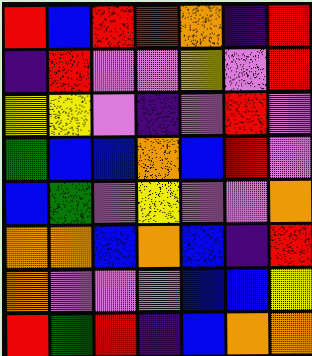[["red", "blue", "red", "red", "orange", "indigo", "red"], ["indigo", "red", "violet", "violet", "yellow", "violet", "red"], ["yellow", "yellow", "violet", "indigo", "violet", "red", "violet"], ["green", "blue", "blue", "orange", "blue", "red", "violet"], ["blue", "green", "violet", "yellow", "violet", "violet", "orange"], ["orange", "orange", "blue", "orange", "blue", "indigo", "red"], ["orange", "violet", "violet", "violet", "blue", "blue", "yellow"], ["red", "green", "red", "indigo", "blue", "orange", "orange"]]